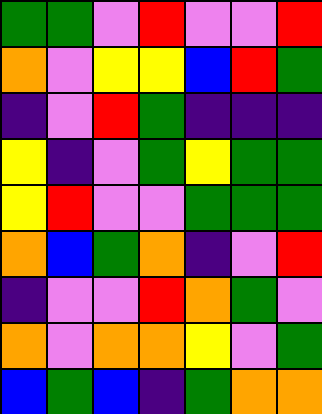[["green", "green", "violet", "red", "violet", "violet", "red"], ["orange", "violet", "yellow", "yellow", "blue", "red", "green"], ["indigo", "violet", "red", "green", "indigo", "indigo", "indigo"], ["yellow", "indigo", "violet", "green", "yellow", "green", "green"], ["yellow", "red", "violet", "violet", "green", "green", "green"], ["orange", "blue", "green", "orange", "indigo", "violet", "red"], ["indigo", "violet", "violet", "red", "orange", "green", "violet"], ["orange", "violet", "orange", "orange", "yellow", "violet", "green"], ["blue", "green", "blue", "indigo", "green", "orange", "orange"]]